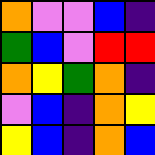[["orange", "violet", "violet", "blue", "indigo"], ["green", "blue", "violet", "red", "red"], ["orange", "yellow", "green", "orange", "indigo"], ["violet", "blue", "indigo", "orange", "yellow"], ["yellow", "blue", "indigo", "orange", "blue"]]